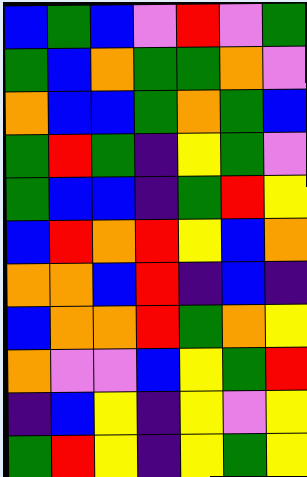[["blue", "green", "blue", "violet", "red", "violet", "green"], ["green", "blue", "orange", "green", "green", "orange", "violet"], ["orange", "blue", "blue", "green", "orange", "green", "blue"], ["green", "red", "green", "indigo", "yellow", "green", "violet"], ["green", "blue", "blue", "indigo", "green", "red", "yellow"], ["blue", "red", "orange", "red", "yellow", "blue", "orange"], ["orange", "orange", "blue", "red", "indigo", "blue", "indigo"], ["blue", "orange", "orange", "red", "green", "orange", "yellow"], ["orange", "violet", "violet", "blue", "yellow", "green", "red"], ["indigo", "blue", "yellow", "indigo", "yellow", "violet", "yellow"], ["green", "red", "yellow", "indigo", "yellow", "green", "yellow"]]